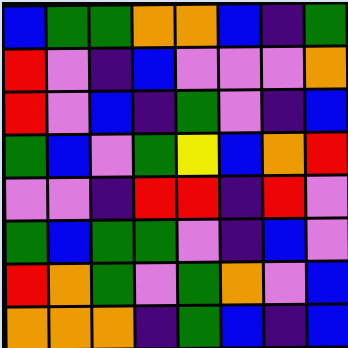[["blue", "green", "green", "orange", "orange", "blue", "indigo", "green"], ["red", "violet", "indigo", "blue", "violet", "violet", "violet", "orange"], ["red", "violet", "blue", "indigo", "green", "violet", "indigo", "blue"], ["green", "blue", "violet", "green", "yellow", "blue", "orange", "red"], ["violet", "violet", "indigo", "red", "red", "indigo", "red", "violet"], ["green", "blue", "green", "green", "violet", "indigo", "blue", "violet"], ["red", "orange", "green", "violet", "green", "orange", "violet", "blue"], ["orange", "orange", "orange", "indigo", "green", "blue", "indigo", "blue"]]